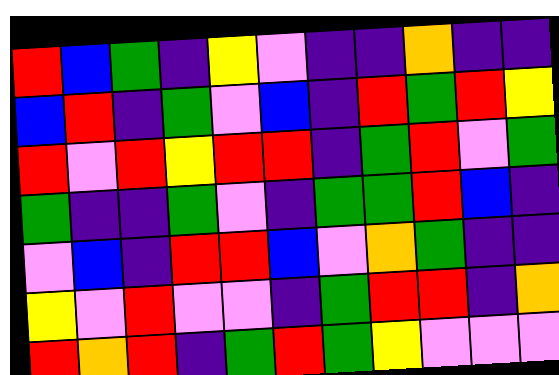[["red", "blue", "green", "indigo", "yellow", "violet", "indigo", "indigo", "orange", "indigo", "indigo"], ["blue", "red", "indigo", "green", "violet", "blue", "indigo", "red", "green", "red", "yellow"], ["red", "violet", "red", "yellow", "red", "red", "indigo", "green", "red", "violet", "green"], ["green", "indigo", "indigo", "green", "violet", "indigo", "green", "green", "red", "blue", "indigo"], ["violet", "blue", "indigo", "red", "red", "blue", "violet", "orange", "green", "indigo", "indigo"], ["yellow", "violet", "red", "violet", "violet", "indigo", "green", "red", "red", "indigo", "orange"], ["red", "orange", "red", "indigo", "green", "red", "green", "yellow", "violet", "violet", "violet"]]